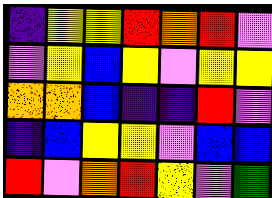[["indigo", "yellow", "yellow", "red", "orange", "red", "violet"], ["violet", "yellow", "blue", "yellow", "violet", "yellow", "yellow"], ["orange", "orange", "blue", "indigo", "indigo", "red", "violet"], ["indigo", "blue", "yellow", "yellow", "violet", "blue", "blue"], ["red", "violet", "orange", "red", "yellow", "violet", "green"]]